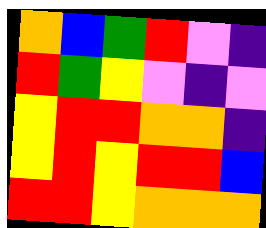[["orange", "blue", "green", "red", "violet", "indigo"], ["red", "green", "yellow", "violet", "indigo", "violet"], ["yellow", "red", "red", "orange", "orange", "indigo"], ["yellow", "red", "yellow", "red", "red", "blue"], ["red", "red", "yellow", "orange", "orange", "orange"]]